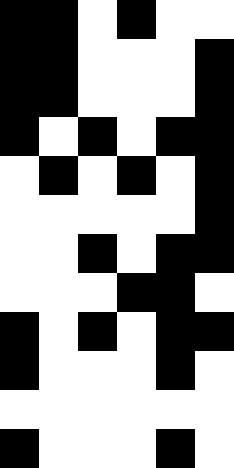[["black", "black", "white", "black", "white", "white"], ["black", "black", "white", "white", "white", "black"], ["black", "black", "white", "white", "white", "black"], ["black", "white", "black", "white", "black", "black"], ["white", "black", "white", "black", "white", "black"], ["white", "white", "white", "white", "white", "black"], ["white", "white", "black", "white", "black", "black"], ["white", "white", "white", "black", "black", "white"], ["black", "white", "black", "white", "black", "black"], ["black", "white", "white", "white", "black", "white"], ["white", "white", "white", "white", "white", "white"], ["black", "white", "white", "white", "black", "white"]]